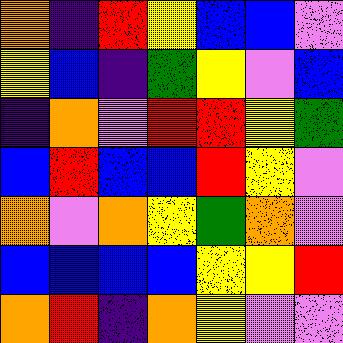[["orange", "indigo", "red", "yellow", "blue", "blue", "violet"], ["yellow", "blue", "indigo", "green", "yellow", "violet", "blue"], ["indigo", "orange", "violet", "red", "red", "yellow", "green"], ["blue", "red", "blue", "blue", "red", "yellow", "violet"], ["orange", "violet", "orange", "yellow", "green", "orange", "violet"], ["blue", "blue", "blue", "blue", "yellow", "yellow", "red"], ["orange", "red", "indigo", "orange", "yellow", "violet", "violet"]]